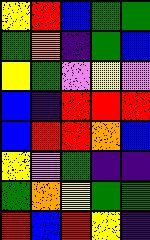[["yellow", "red", "blue", "green", "green"], ["green", "orange", "indigo", "green", "blue"], ["yellow", "green", "violet", "yellow", "violet"], ["blue", "indigo", "red", "red", "red"], ["blue", "red", "red", "orange", "blue"], ["yellow", "violet", "green", "indigo", "indigo"], ["green", "orange", "yellow", "green", "green"], ["red", "blue", "red", "yellow", "indigo"]]